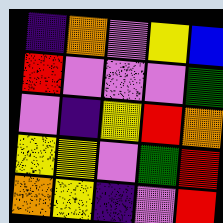[["indigo", "orange", "violet", "yellow", "blue"], ["red", "violet", "violet", "violet", "green"], ["violet", "indigo", "yellow", "red", "orange"], ["yellow", "yellow", "violet", "green", "red"], ["orange", "yellow", "indigo", "violet", "red"]]